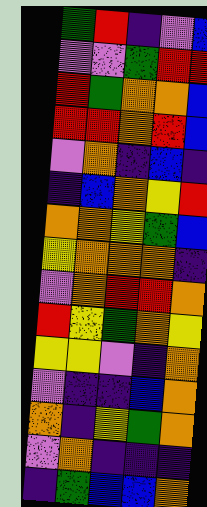[["green", "red", "indigo", "violet", "blue"], ["violet", "violet", "green", "red", "red"], ["red", "green", "orange", "orange", "blue"], ["red", "red", "orange", "red", "blue"], ["violet", "orange", "indigo", "blue", "indigo"], ["indigo", "blue", "orange", "yellow", "red"], ["orange", "orange", "yellow", "green", "blue"], ["yellow", "orange", "orange", "orange", "indigo"], ["violet", "orange", "red", "red", "orange"], ["red", "yellow", "green", "orange", "yellow"], ["yellow", "yellow", "violet", "indigo", "orange"], ["violet", "indigo", "indigo", "blue", "orange"], ["orange", "indigo", "yellow", "green", "orange"], ["violet", "orange", "indigo", "indigo", "indigo"], ["indigo", "green", "blue", "blue", "orange"]]